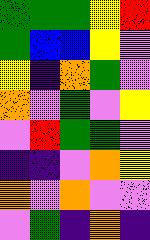[["green", "green", "green", "yellow", "red"], ["green", "blue", "blue", "yellow", "violet"], ["yellow", "indigo", "orange", "green", "violet"], ["orange", "violet", "green", "violet", "yellow"], ["violet", "red", "green", "green", "violet"], ["indigo", "indigo", "violet", "orange", "yellow"], ["orange", "violet", "orange", "violet", "violet"], ["violet", "green", "indigo", "orange", "indigo"]]